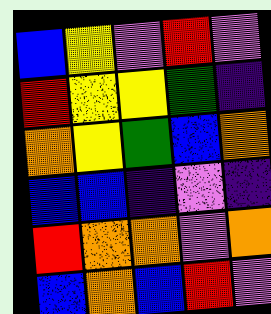[["blue", "yellow", "violet", "red", "violet"], ["red", "yellow", "yellow", "green", "indigo"], ["orange", "yellow", "green", "blue", "orange"], ["blue", "blue", "indigo", "violet", "indigo"], ["red", "orange", "orange", "violet", "orange"], ["blue", "orange", "blue", "red", "violet"]]